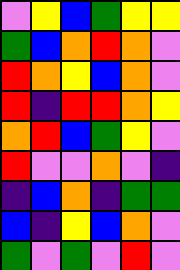[["violet", "yellow", "blue", "green", "yellow", "yellow"], ["green", "blue", "orange", "red", "orange", "violet"], ["red", "orange", "yellow", "blue", "orange", "violet"], ["red", "indigo", "red", "red", "orange", "yellow"], ["orange", "red", "blue", "green", "yellow", "violet"], ["red", "violet", "violet", "orange", "violet", "indigo"], ["indigo", "blue", "orange", "indigo", "green", "green"], ["blue", "indigo", "yellow", "blue", "orange", "violet"], ["green", "violet", "green", "violet", "red", "violet"]]